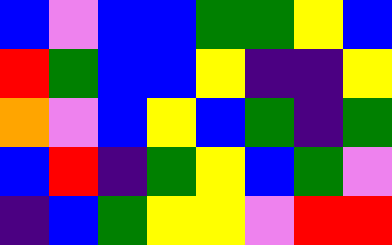[["blue", "violet", "blue", "blue", "green", "green", "yellow", "blue"], ["red", "green", "blue", "blue", "yellow", "indigo", "indigo", "yellow"], ["orange", "violet", "blue", "yellow", "blue", "green", "indigo", "green"], ["blue", "red", "indigo", "green", "yellow", "blue", "green", "violet"], ["indigo", "blue", "green", "yellow", "yellow", "violet", "red", "red"]]